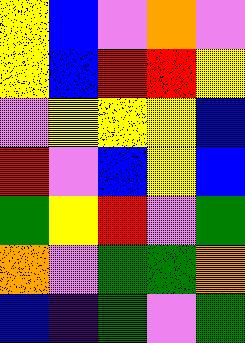[["yellow", "blue", "violet", "orange", "violet"], ["yellow", "blue", "red", "red", "yellow"], ["violet", "yellow", "yellow", "yellow", "blue"], ["red", "violet", "blue", "yellow", "blue"], ["green", "yellow", "red", "violet", "green"], ["orange", "violet", "green", "green", "orange"], ["blue", "indigo", "green", "violet", "green"]]